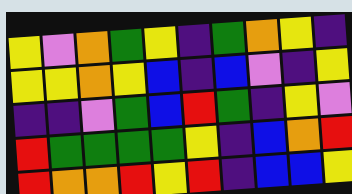[["yellow", "violet", "orange", "green", "yellow", "indigo", "green", "orange", "yellow", "indigo"], ["yellow", "yellow", "orange", "yellow", "blue", "indigo", "blue", "violet", "indigo", "yellow"], ["indigo", "indigo", "violet", "green", "blue", "red", "green", "indigo", "yellow", "violet"], ["red", "green", "green", "green", "green", "yellow", "indigo", "blue", "orange", "red"], ["red", "orange", "orange", "red", "yellow", "red", "indigo", "blue", "blue", "yellow"]]